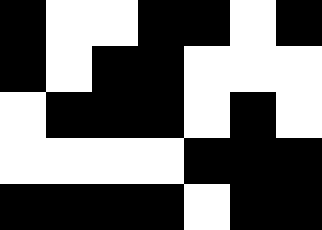[["black", "white", "white", "black", "black", "white", "black"], ["black", "white", "black", "black", "white", "white", "white"], ["white", "black", "black", "black", "white", "black", "white"], ["white", "white", "white", "white", "black", "black", "black"], ["black", "black", "black", "black", "white", "black", "black"]]